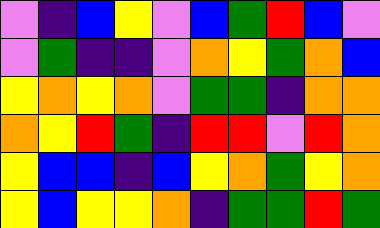[["violet", "indigo", "blue", "yellow", "violet", "blue", "green", "red", "blue", "violet"], ["violet", "green", "indigo", "indigo", "violet", "orange", "yellow", "green", "orange", "blue"], ["yellow", "orange", "yellow", "orange", "violet", "green", "green", "indigo", "orange", "orange"], ["orange", "yellow", "red", "green", "indigo", "red", "red", "violet", "red", "orange"], ["yellow", "blue", "blue", "indigo", "blue", "yellow", "orange", "green", "yellow", "orange"], ["yellow", "blue", "yellow", "yellow", "orange", "indigo", "green", "green", "red", "green"]]